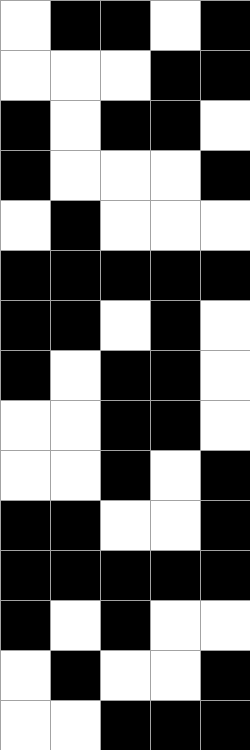[["white", "black", "black", "white", "black"], ["white", "white", "white", "black", "black"], ["black", "white", "black", "black", "white"], ["black", "white", "white", "white", "black"], ["white", "black", "white", "white", "white"], ["black", "black", "black", "black", "black"], ["black", "black", "white", "black", "white"], ["black", "white", "black", "black", "white"], ["white", "white", "black", "black", "white"], ["white", "white", "black", "white", "black"], ["black", "black", "white", "white", "black"], ["black", "black", "black", "black", "black"], ["black", "white", "black", "white", "white"], ["white", "black", "white", "white", "black"], ["white", "white", "black", "black", "black"]]